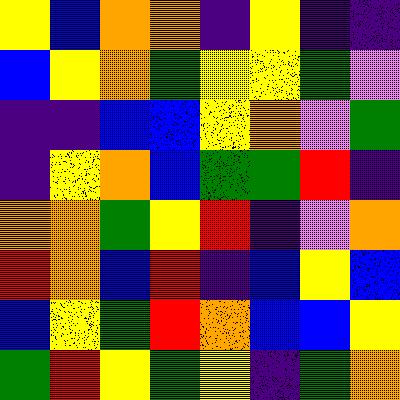[["yellow", "blue", "orange", "orange", "indigo", "yellow", "indigo", "indigo"], ["blue", "yellow", "orange", "green", "yellow", "yellow", "green", "violet"], ["indigo", "indigo", "blue", "blue", "yellow", "orange", "violet", "green"], ["indigo", "yellow", "orange", "blue", "green", "green", "red", "indigo"], ["orange", "orange", "green", "yellow", "red", "indigo", "violet", "orange"], ["red", "orange", "blue", "red", "indigo", "blue", "yellow", "blue"], ["blue", "yellow", "green", "red", "orange", "blue", "blue", "yellow"], ["green", "red", "yellow", "green", "yellow", "indigo", "green", "orange"]]